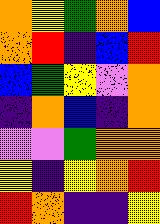[["orange", "yellow", "green", "orange", "blue"], ["orange", "red", "indigo", "blue", "red"], ["blue", "green", "yellow", "violet", "orange"], ["indigo", "orange", "blue", "indigo", "orange"], ["violet", "violet", "green", "orange", "orange"], ["yellow", "indigo", "yellow", "orange", "red"], ["red", "orange", "indigo", "indigo", "yellow"]]